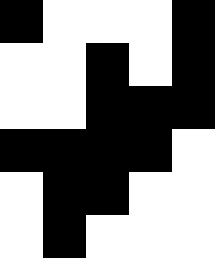[["black", "white", "white", "white", "black"], ["white", "white", "black", "white", "black"], ["white", "white", "black", "black", "black"], ["black", "black", "black", "black", "white"], ["white", "black", "black", "white", "white"], ["white", "black", "white", "white", "white"]]